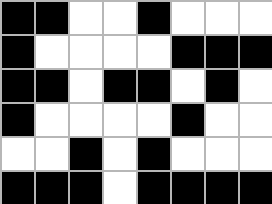[["black", "black", "white", "white", "black", "white", "white", "white"], ["black", "white", "white", "white", "white", "black", "black", "black"], ["black", "black", "white", "black", "black", "white", "black", "white"], ["black", "white", "white", "white", "white", "black", "white", "white"], ["white", "white", "black", "white", "black", "white", "white", "white"], ["black", "black", "black", "white", "black", "black", "black", "black"]]